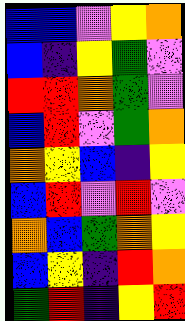[["blue", "blue", "violet", "yellow", "orange"], ["blue", "indigo", "yellow", "green", "violet"], ["red", "red", "orange", "green", "violet"], ["blue", "red", "violet", "green", "orange"], ["orange", "yellow", "blue", "indigo", "yellow"], ["blue", "red", "violet", "red", "violet"], ["orange", "blue", "green", "orange", "yellow"], ["blue", "yellow", "indigo", "red", "orange"], ["green", "red", "indigo", "yellow", "red"]]